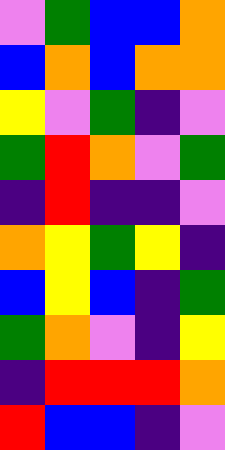[["violet", "green", "blue", "blue", "orange"], ["blue", "orange", "blue", "orange", "orange"], ["yellow", "violet", "green", "indigo", "violet"], ["green", "red", "orange", "violet", "green"], ["indigo", "red", "indigo", "indigo", "violet"], ["orange", "yellow", "green", "yellow", "indigo"], ["blue", "yellow", "blue", "indigo", "green"], ["green", "orange", "violet", "indigo", "yellow"], ["indigo", "red", "red", "red", "orange"], ["red", "blue", "blue", "indigo", "violet"]]